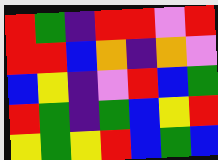[["red", "green", "indigo", "red", "red", "violet", "red"], ["red", "red", "blue", "orange", "indigo", "orange", "violet"], ["blue", "yellow", "indigo", "violet", "red", "blue", "green"], ["red", "green", "indigo", "green", "blue", "yellow", "red"], ["yellow", "green", "yellow", "red", "blue", "green", "blue"]]